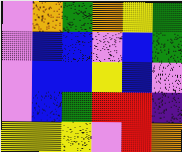[["violet", "orange", "green", "orange", "yellow", "green"], ["violet", "blue", "blue", "violet", "blue", "green"], ["violet", "blue", "blue", "yellow", "blue", "violet"], ["violet", "blue", "green", "red", "red", "indigo"], ["yellow", "yellow", "yellow", "violet", "red", "orange"]]